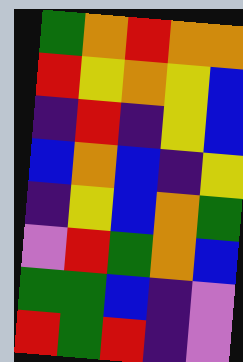[["green", "orange", "red", "orange", "orange"], ["red", "yellow", "orange", "yellow", "blue"], ["indigo", "red", "indigo", "yellow", "blue"], ["blue", "orange", "blue", "indigo", "yellow"], ["indigo", "yellow", "blue", "orange", "green"], ["violet", "red", "green", "orange", "blue"], ["green", "green", "blue", "indigo", "violet"], ["red", "green", "red", "indigo", "violet"]]